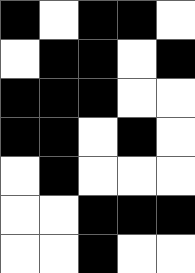[["black", "white", "black", "black", "white"], ["white", "black", "black", "white", "black"], ["black", "black", "black", "white", "white"], ["black", "black", "white", "black", "white"], ["white", "black", "white", "white", "white"], ["white", "white", "black", "black", "black"], ["white", "white", "black", "white", "white"]]